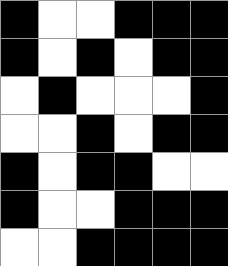[["black", "white", "white", "black", "black", "black"], ["black", "white", "black", "white", "black", "black"], ["white", "black", "white", "white", "white", "black"], ["white", "white", "black", "white", "black", "black"], ["black", "white", "black", "black", "white", "white"], ["black", "white", "white", "black", "black", "black"], ["white", "white", "black", "black", "black", "black"]]